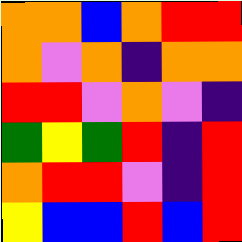[["orange", "orange", "blue", "orange", "red", "red"], ["orange", "violet", "orange", "indigo", "orange", "orange"], ["red", "red", "violet", "orange", "violet", "indigo"], ["green", "yellow", "green", "red", "indigo", "red"], ["orange", "red", "red", "violet", "indigo", "red"], ["yellow", "blue", "blue", "red", "blue", "red"]]